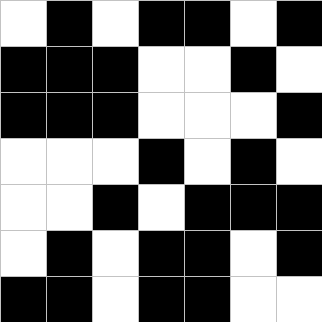[["white", "black", "white", "black", "black", "white", "black"], ["black", "black", "black", "white", "white", "black", "white"], ["black", "black", "black", "white", "white", "white", "black"], ["white", "white", "white", "black", "white", "black", "white"], ["white", "white", "black", "white", "black", "black", "black"], ["white", "black", "white", "black", "black", "white", "black"], ["black", "black", "white", "black", "black", "white", "white"]]